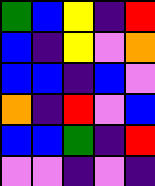[["green", "blue", "yellow", "indigo", "red"], ["blue", "indigo", "yellow", "violet", "orange"], ["blue", "blue", "indigo", "blue", "violet"], ["orange", "indigo", "red", "violet", "blue"], ["blue", "blue", "green", "indigo", "red"], ["violet", "violet", "indigo", "violet", "indigo"]]